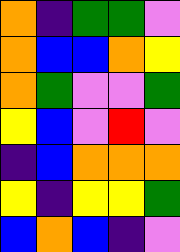[["orange", "indigo", "green", "green", "violet"], ["orange", "blue", "blue", "orange", "yellow"], ["orange", "green", "violet", "violet", "green"], ["yellow", "blue", "violet", "red", "violet"], ["indigo", "blue", "orange", "orange", "orange"], ["yellow", "indigo", "yellow", "yellow", "green"], ["blue", "orange", "blue", "indigo", "violet"]]